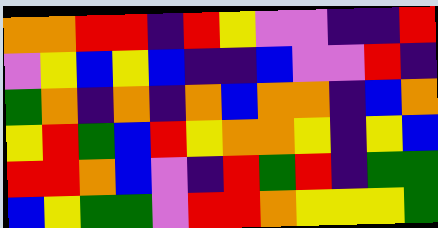[["orange", "orange", "red", "red", "indigo", "red", "yellow", "violet", "violet", "indigo", "indigo", "red"], ["violet", "yellow", "blue", "yellow", "blue", "indigo", "indigo", "blue", "violet", "violet", "red", "indigo"], ["green", "orange", "indigo", "orange", "indigo", "orange", "blue", "orange", "orange", "indigo", "blue", "orange"], ["yellow", "red", "green", "blue", "red", "yellow", "orange", "orange", "yellow", "indigo", "yellow", "blue"], ["red", "red", "orange", "blue", "violet", "indigo", "red", "green", "red", "indigo", "green", "green"], ["blue", "yellow", "green", "green", "violet", "red", "red", "orange", "yellow", "yellow", "yellow", "green"]]